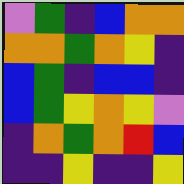[["violet", "green", "indigo", "blue", "orange", "orange"], ["orange", "orange", "green", "orange", "yellow", "indigo"], ["blue", "green", "indigo", "blue", "blue", "indigo"], ["blue", "green", "yellow", "orange", "yellow", "violet"], ["indigo", "orange", "green", "orange", "red", "blue"], ["indigo", "indigo", "yellow", "indigo", "indigo", "yellow"]]